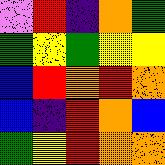[["violet", "red", "indigo", "orange", "green"], ["green", "yellow", "green", "yellow", "yellow"], ["blue", "red", "orange", "red", "orange"], ["blue", "indigo", "red", "orange", "blue"], ["green", "yellow", "red", "orange", "orange"]]